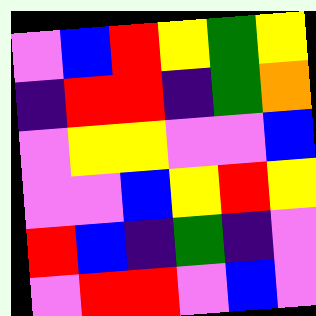[["violet", "blue", "red", "yellow", "green", "yellow"], ["indigo", "red", "red", "indigo", "green", "orange"], ["violet", "yellow", "yellow", "violet", "violet", "blue"], ["violet", "violet", "blue", "yellow", "red", "yellow"], ["red", "blue", "indigo", "green", "indigo", "violet"], ["violet", "red", "red", "violet", "blue", "violet"]]